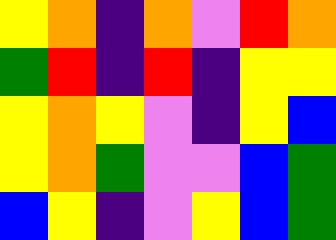[["yellow", "orange", "indigo", "orange", "violet", "red", "orange"], ["green", "red", "indigo", "red", "indigo", "yellow", "yellow"], ["yellow", "orange", "yellow", "violet", "indigo", "yellow", "blue"], ["yellow", "orange", "green", "violet", "violet", "blue", "green"], ["blue", "yellow", "indigo", "violet", "yellow", "blue", "green"]]